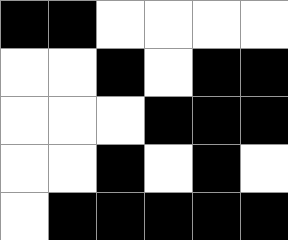[["black", "black", "white", "white", "white", "white"], ["white", "white", "black", "white", "black", "black"], ["white", "white", "white", "black", "black", "black"], ["white", "white", "black", "white", "black", "white"], ["white", "black", "black", "black", "black", "black"]]